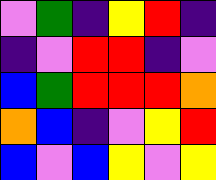[["violet", "green", "indigo", "yellow", "red", "indigo"], ["indigo", "violet", "red", "red", "indigo", "violet"], ["blue", "green", "red", "red", "red", "orange"], ["orange", "blue", "indigo", "violet", "yellow", "red"], ["blue", "violet", "blue", "yellow", "violet", "yellow"]]